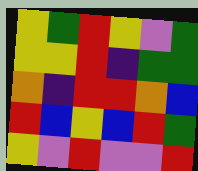[["yellow", "green", "red", "yellow", "violet", "green"], ["yellow", "yellow", "red", "indigo", "green", "green"], ["orange", "indigo", "red", "red", "orange", "blue"], ["red", "blue", "yellow", "blue", "red", "green"], ["yellow", "violet", "red", "violet", "violet", "red"]]